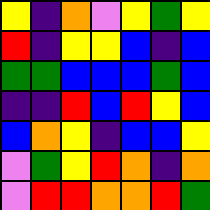[["yellow", "indigo", "orange", "violet", "yellow", "green", "yellow"], ["red", "indigo", "yellow", "yellow", "blue", "indigo", "blue"], ["green", "green", "blue", "blue", "blue", "green", "blue"], ["indigo", "indigo", "red", "blue", "red", "yellow", "blue"], ["blue", "orange", "yellow", "indigo", "blue", "blue", "yellow"], ["violet", "green", "yellow", "red", "orange", "indigo", "orange"], ["violet", "red", "red", "orange", "orange", "red", "green"]]